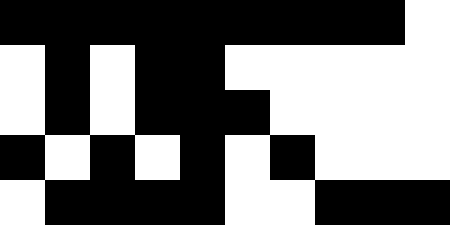[["black", "black", "black", "black", "black", "black", "black", "black", "black", "white"], ["white", "black", "white", "black", "black", "white", "white", "white", "white", "white"], ["white", "black", "white", "black", "black", "black", "white", "white", "white", "white"], ["black", "white", "black", "white", "black", "white", "black", "white", "white", "white"], ["white", "black", "black", "black", "black", "white", "white", "black", "black", "black"]]